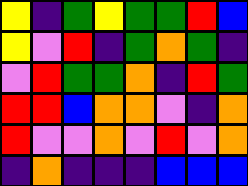[["yellow", "indigo", "green", "yellow", "green", "green", "red", "blue"], ["yellow", "violet", "red", "indigo", "green", "orange", "green", "indigo"], ["violet", "red", "green", "green", "orange", "indigo", "red", "green"], ["red", "red", "blue", "orange", "orange", "violet", "indigo", "orange"], ["red", "violet", "violet", "orange", "violet", "red", "violet", "orange"], ["indigo", "orange", "indigo", "indigo", "indigo", "blue", "blue", "blue"]]